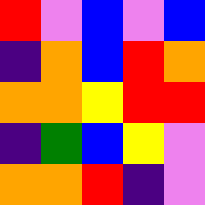[["red", "violet", "blue", "violet", "blue"], ["indigo", "orange", "blue", "red", "orange"], ["orange", "orange", "yellow", "red", "red"], ["indigo", "green", "blue", "yellow", "violet"], ["orange", "orange", "red", "indigo", "violet"]]